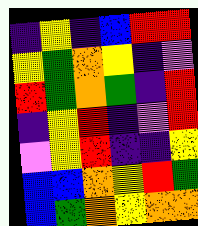[["indigo", "yellow", "indigo", "blue", "red", "red"], ["yellow", "green", "orange", "yellow", "indigo", "violet"], ["red", "green", "orange", "green", "indigo", "red"], ["indigo", "yellow", "red", "indigo", "violet", "red"], ["violet", "yellow", "red", "indigo", "indigo", "yellow"], ["blue", "blue", "orange", "yellow", "red", "green"], ["blue", "green", "orange", "yellow", "orange", "orange"]]